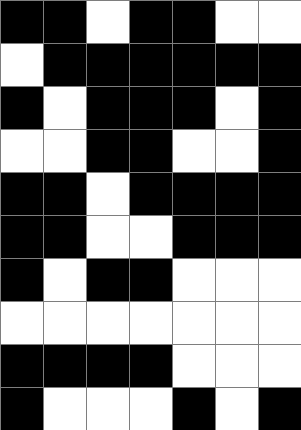[["black", "black", "white", "black", "black", "white", "white"], ["white", "black", "black", "black", "black", "black", "black"], ["black", "white", "black", "black", "black", "white", "black"], ["white", "white", "black", "black", "white", "white", "black"], ["black", "black", "white", "black", "black", "black", "black"], ["black", "black", "white", "white", "black", "black", "black"], ["black", "white", "black", "black", "white", "white", "white"], ["white", "white", "white", "white", "white", "white", "white"], ["black", "black", "black", "black", "white", "white", "white"], ["black", "white", "white", "white", "black", "white", "black"]]